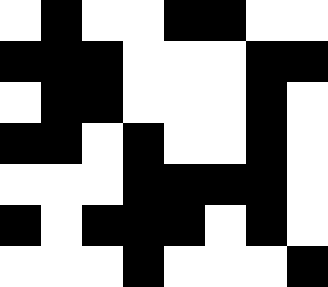[["white", "black", "white", "white", "black", "black", "white", "white"], ["black", "black", "black", "white", "white", "white", "black", "black"], ["white", "black", "black", "white", "white", "white", "black", "white"], ["black", "black", "white", "black", "white", "white", "black", "white"], ["white", "white", "white", "black", "black", "black", "black", "white"], ["black", "white", "black", "black", "black", "white", "black", "white"], ["white", "white", "white", "black", "white", "white", "white", "black"]]